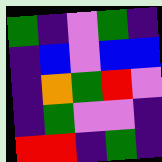[["green", "indigo", "violet", "green", "indigo"], ["indigo", "blue", "violet", "blue", "blue"], ["indigo", "orange", "green", "red", "violet"], ["indigo", "green", "violet", "violet", "indigo"], ["red", "red", "indigo", "green", "indigo"]]